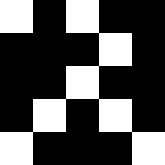[["white", "black", "white", "black", "black"], ["black", "black", "black", "white", "black"], ["black", "black", "white", "black", "black"], ["black", "white", "black", "white", "black"], ["white", "black", "black", "black", "white"]]